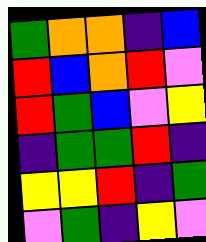[["green", "orange", "orange", "indigo", "blue"], ["red", "blue", "orange", "red", "violet"], ["red", "green", "blue", "violet", "yellow"], ["indigo", "green", "green", "red", "indigo"], ["yellow", "yellow", "red", "indigo", "green"], ["violet", "green", "indigo", "yellow", "violet"]]